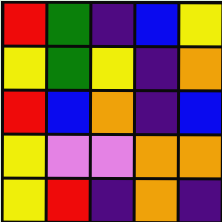[["red", "green", "indigo", "blue", "yellow"], ["yellow", "green", "yellow", "indigo", "orange"], ["red", "blue", "orange", "indigo", "blue"], ["yellow", "violet", "violet", "orange", "orange"], ["yellow", "red", "indigo", "orange", "indigo"]]